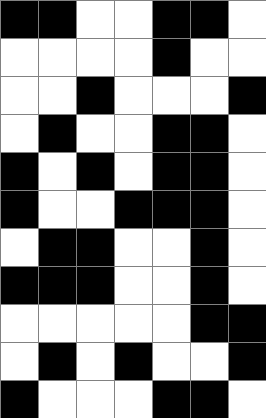[["black", "black", "white", "white", "black", "black", "white"], ["white", "white", "white", "white", "black", "white", "white"], ["white", "white", "black", "white", "white", "white", "black"], ["white", "black", "white", "white", "black", "black", "white"], ["black", "white", "black", "white", "black", "black", "white"], ["black", "white", "white", "black", "black", "black", "white"], ["white", "black", "black", "white", "white", "black", "white"], ["black", "black", "black", "white", "white", "black", "white"], ["white", "white", "white", "white", "white", "black", "black"], ["white", "black", "white", "black", "white", "white", "black"], ["black", "white", "white", "white", "black", "black", "white"]]